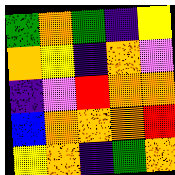[["green", "orange", "green", "indigo", "yellow"], ["orange", "yellow", "indigo", "orange", "violet"], ["indigo", "violet", "red", "orange", "orange"], ["blue", "orange", "orange", "orange", "red"], ["yellow", "orange", "indigo", "green", "orange"]]